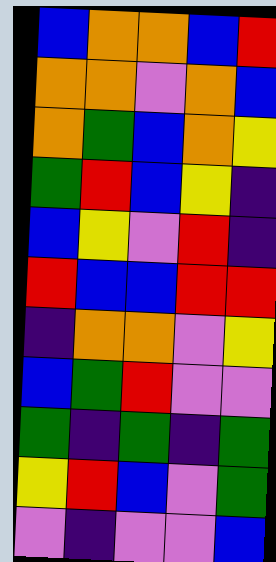[["blue", "orange", "orange", "blue", "red"], ["orange", "orange", "violet", "orange", "blue"], ["orange", "green", "blue", "orange", "yellow"], ["green", "red", "blue", "yellow", "indigo"], ["blue", "yellow", "violet", "red", "indigo"], ["red", "blue", "blue", "red", "red"], ["indigo", "orange", "orange", "violet", "yellow"], ["blue", "green", "red", "violet", "violet"], ["green", "indigo", "green", "indigo", "green"], ["yellow", "red", "blue", "violet", "green"], ["violet", "indigo", "violet", "violet", "blue"]]